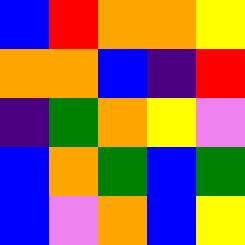[["blue", "red", "orange", "orange", "yellow"], ["orange", "orange", "blue", "indigo", "red"], ["indigo", "green", "orange", "yellow", "violet"], ["blue", "orange", "green", "blue", "green"], ["blue", "violet", "orange", "blue", "yellow"]]